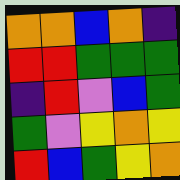[["orange", "orange", "blue", "orange", "indigo"], ["red", "red", "green", "green", "green"], ["indigo", "red", "violet", "blue", "green"], ["green", "violet", "yellow", "orange", "yellow"], ["red", "blue", "green", "yellow", "orange"]]